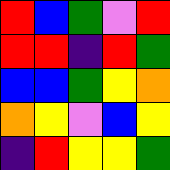[["red", "blue", "green", "violet", "red"], ["red", "red", "indigo", "red", "green"], ["blue", "blue", "green", "yellow", "orange"], ["orange", "yellow", "violet", "blue", "yellow"], ["indigo", "red", "yellow", "yellow", "green"]]